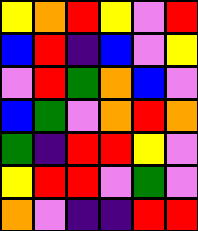[["yellow", "orange", "red", "yellow", "violet", "red"], ["blue", "red", "indigo", "blue", "violet", "yellow"], ["violet", "red", "green", "orange", "blue", "violet"], ["blue", "green", "violet", "orange", "red", "orange"], ["green", "indigo", "red", "red", "yellow", "violet"], ["yellow", "red", "red", "violet", "green", "violet"], ["orange", "violet", "indigo", "indigo", "red", "red"]]